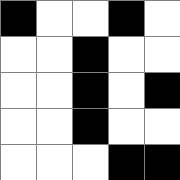[["black", "white", "white", "black", "white"], ["white", "white", "black", "white", "white"], ["white", "white", "black", "white", "black"], ["white", "white", "black", "white", "white"], ["white", "white", "white", "black", "black"]]